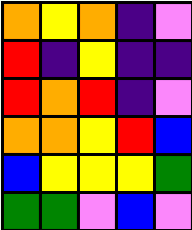[["orange", "yellow", "orange", "indigo", "violet"], ["red", "indigo", "yellow", "indigo", "indigo"], ["red", "orange", "red", "indigo", "violet"], ["orange", "orange", "yellow", "red", "blue"], ["blue", "yellow", "yellow", "yellow", "green"], ["green", "green", "violet", "blue", "violet"]]